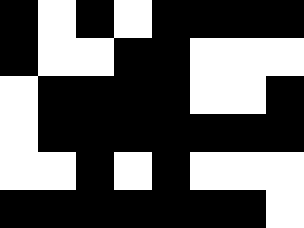[["black", "white", "black", "white", "black", "black", "black", "black"], ["black", "white", "white", "black", "black", "white", "white", "white"], ["white", "black", "black", "black", "black", "white", "white", "black"], ["white", "black", "black", "black", "black", "black", "black", "black"], ["white", "white", "black", "white", "black", "white", "white", "white"], ["black", "black", "black", "black", "black", "black", "black", "white"]]